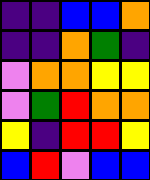[["indigo", "indigo", "blue", "blue", "orange"], ["indigo", "indigo", "orange", "green", "indigo"], ["violet", "orange", "orange", "yellow", "yellow"], ["violet", "green", "red", "orange", "orange"], ["yellow", "indigo", "red", "red", "yellow"], ["blue", "red", "violet", "blue", "blue"]]